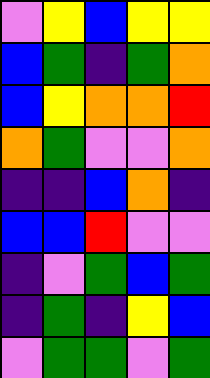[["violet", "yellow", "blue", "yellow", "yellow"], ["blue", "green", "indigo", "green", "orange"], ["blue", "yellow", "orange", "orange", "red"], ["orange", "green", "violet", "violet", "orange"], ["indigo", "indigo", "blue", "orange", "indigo"], ["blue", "blue", "red", "violet", "violet"], ["indigo", "violet", "green", "blue", "green"], ["indigo", "green", "indigo", "yellow", "blue"], ["violet", "green", "green", "violet", "green"]]